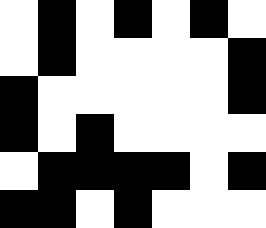[["white", "black", "white", "black", "white", "black", "white"], ["white", "black", "white", "white", "white", "white", "black"], ["black", "white", "white", "white", "white", "white", "black"], ["black", "white", "black", "white", "white", "white", "white"], ["white", "black", "black", "black", "black", "white", "black"], ["black", "black", "white", "black", "white", "white", "white"]]